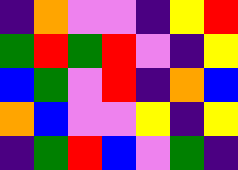[["indigo", "orange", "violet", "violet", "indigo", "yellow", "red"], ["green", "red", "green", "red", "violet", "indigo", "yellow"], ["blue", "green", "violet", "red", "indigo", "orange", "blue"], ["orange", "blue", "violet", "violet", "yellow", "indigo", "yellow"], ["indigo", "green", "red", "blue", "violet", "green", "indigo"]]